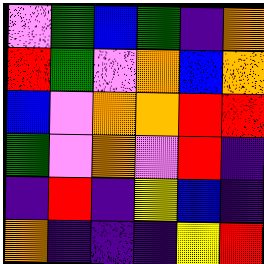[["violet", "green", "blue", "green", "indigo", "orange"], ["red", "green", "violet", "orange", "blue", "orange"], ["blue", "violet", "orange", "orange", "red", "red"], ["green", "violet", "orange", "violet", "red", "indigo"], ["indigo", "red", "indigo", "yellow", "blue", "indigo"], ["orange", "indigo", "indigo", "indigo", "yellow", "red"]]